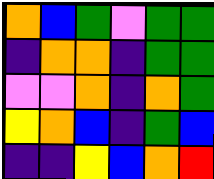[["orange", "blue", "green", "violet", "green", "green"], ["indigo", "orange", "orange", "indigo", "green", "green"], ["violet", "violet", "orange", "indigo", "orange", "green"], ["yellow", "orange", "blue", "indigo", "green", "blue"], ["indigo", "indigo", "yellow", "blue", "orange", "red"]]